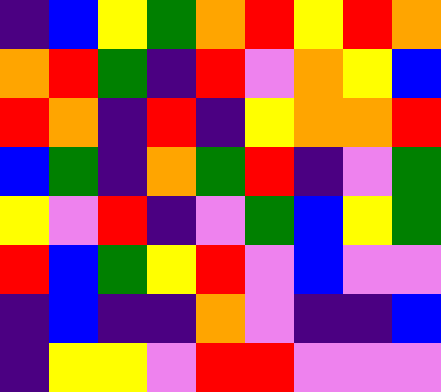[["indigo", "blue", "yellow", "green", "orange", "red", "yellow", "red", "orange"], ["orange", "red", "green", "indigo", "red", "violet", "orange", "yellow", "blue"], ["red", "orange", "indigo", "red", "indigo", "yellow", "orange", "orange", "red"], ["blue", "green", "indigo", "orange", "green", "red", "indigo", "violet", "green"], ["yellow", "violet", "red", "indigo", "violet", "green", "blue", "yellow", "green"], ["red", "blue", "green", "yellow", "red", "violet", "blue", "violet", "violet"], ["indigo", "blue", "indigo", "indigo", "orange", "violet", "indigo", "indigo", "blue"], ["indigo", "yellow", "yellow", "violet", "red", "red", "violet", "violet", "violet"]]